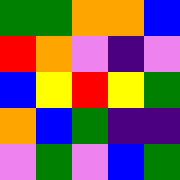[["green", "green", "orange", "orange", "blue"], ["red", "orange", "violet", "indigo", "violet"], ["blue", "yellow", "red", "yellow", "green"], ["orange", "blue", "green", "indigo", "indigo"], ["violet", "green", "violet", "blue", "green"]]